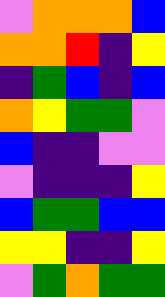[["violet", "orange", "orange", "orange", "blue"], ["orange", "orange", "red", "indigo", "yellow"], ["indigo", "green", "blue", "indigo", "blue"], ["orange", "yellow", "green", "green", "violet"], ["blue", "indigo", "indigo", "violet", "violet"], ["violet", "indigo", "indigo", "indigo", "yellow"], ["blue", "green", "green", "blue", "blue"], ["yellow", "yellow", "indigo", "indigo", "yellow"], ["violet", "green", "orange", "green", "green"]]